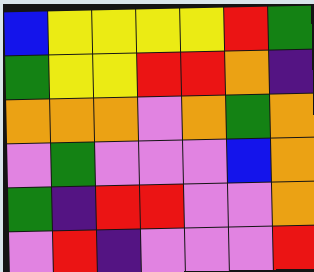[["blue", "yellow", "yellow", "yellow", "yellow", "red", "green"], ["green", "yellow", "yellow", "red", "red", "orange", "indigo"], ["orange", "orange", "orange", "violet", "orange", "green", "orange"], ["violet", "green", "violet", "violet", "violet", "blue", "orange"], ["green", "indigo", "red", "red", "violet", "violet", "orange"], ["violet", "red", "indigo", "violet", "violet", "violet", "red"]]